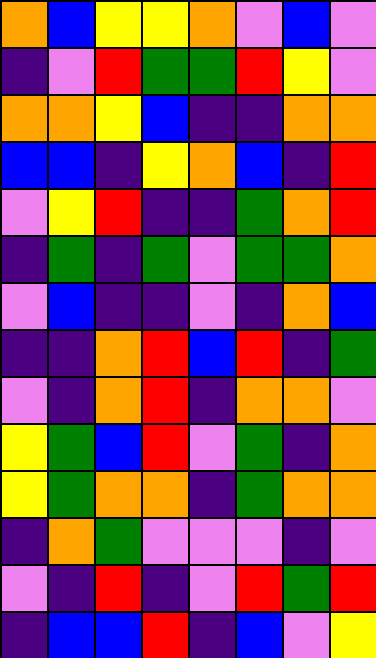[["orange", "blue", "yellow", "yellow", "orange", "violet", "blue", "violet"], ["indigo", "violet", "red", "green", "green", "red", "yellow", "violet"], ["orange", "orange", "yellow", "blue", "indigo", "indigo", "orange", "orange"], ["blue", "blue", "indigo", "yellow", "orange", "blue", "indigo", "red"], ["violet", "yellow", "red", "indigo", "indigo", "green", "orange", "red"], ["indigo", "green", "indigo", "green", "violet", "green", "green", "orange"], ["violet", "blue", "indigo", "indigo", "violet", "indigo", "orange", "blue"], ["indigo", "indigo", "orange", "red", "blue", "red", "indigo", "green"], ["violet", "indigo", "orange", "red", "indigo", "orange", "orange", "violet"], ["yellow", "green", "blue", "red", "violet", "green", "indigo", "orange"], ["yellow", "green", "orange", "orange", "indigo", "green", "orange", "orange"], ["indigo", "orange", "green", "violet", "violet", "violet", "indigo", "violet"], ["violet", "indigo", "red", "indigo", "violet", "red", "green", "red"], ["indigo", "blue", "blue", "red", "indigo", "blue", "violet", "yellow"]]